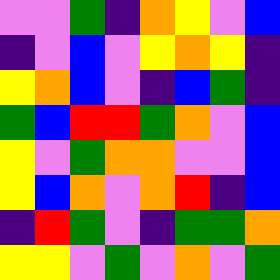[["violet", "violet", "green", "indigo", "orange", "yellow", "violet", "blue"], ["indigo", "violet", "blue", "violet", "yellow", "orange", "yellow", "indigo"], ["yellow", "orange", "blue", "violet", "indigo", "blue", "green", "indigo"], ["green", "blue", "red", "red", "green", "orange", "violet", "blue"], ["yellow", "violet", "green", "orange", "orange", "violet", "violet", "blue"], ["yellow", "blue", "orange", "violet", "orange", "red", "indigo", "blue"], ["indigo", "red", "green", "violet", "indigo", "green", "green", "orange"], ["yellow", "yellow", "violet", "green", "violet", "orange", "violet", "green"]]